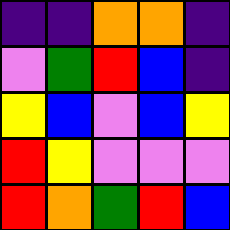[["indigo", "indigo", "orange", "orange", "indigo"], ["violet", "green", "red", "blue", "indigo"], ["yellow", "blue", "violet", "blue", "yellow"], ["red", "yellow", "violet", "violet", "violet"], ["red", "orange", "green", "red", "blue"]]